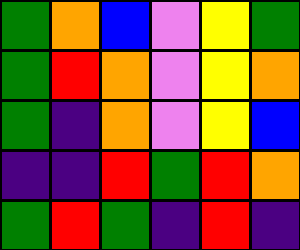[["green", "orange", "blue", "violet", "yellow", "green"], ["green", "red", "orange", "violet", "yellow", "orange"], ["green", "indigo", "orange", "violet", "yellow", "blue"], ["indigo", "indigo", "red", "green", "red", "orange"], ["green", "red", "green", "indigo", "red", "indigo"]]